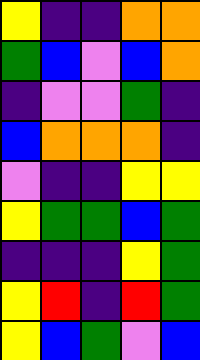[["yellow", "indigo", "indigo", "orange", "orange"], ["green", "blue", "violet", "blue", "orange"], ["indigo", "violet", "violet", "green", "indigo"], ["blue", "orange", "orange", "orange", "indigo"], ["violet", "indigo", "indigo", "yellow", "yellow"], ["yellow", "green", "green", "blue", "green"], ["indigo", "indigo", "indigo", "yellow", "green"], ["yellow", "red", "indigo", "red", "green"], ["yellow", "blue", "green", "violet", "blue"]]